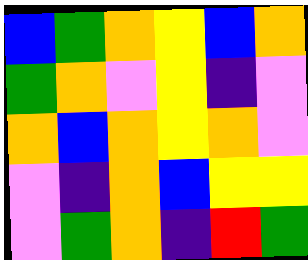[["blue", "green", "orange", "yellow", "blue", "orange"], ["green", "orange", "violet", "yellow", "indigo", "violet"], ["orange", "blue", "orange", "yellow", "orange", "violet"], ["violet", "indigo", "orange", "blue", "yellow", "yellow"], ["violet", "green", "orange", "indigo", "red", "green"]]